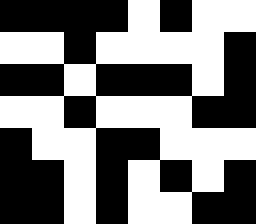[["black", "black", "black", "black", "white", "black", "white", "white"], ["white", "white", "black", "white", "white", "white", "white", "black"], ["black", "black", "white", "black", "black", "black", "white", "black"], ["white", "white", "black", "white", "white", "white", "black", "black"], ["black", "white", "white", "black", "black", "white", "white", "white"], ["black", "black", "white", "black", "white", "black", "white", "black"], ["black", "black", "white", "black", "white", "white", "black", "black"]]